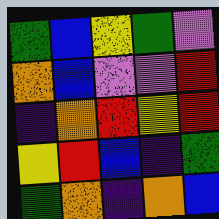[["green", "blue", "yellow", "green", "violet"], ["orange", "blue", "violet", "violet", "red"], ["indigo", "orange", "red", "yellow", "red"], ["yellow", "red", "blue", "indigo", "green"], ["green", "orange", "indigo", "orange", "blue"]]